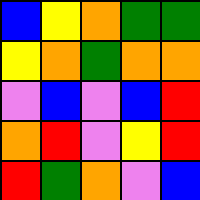[["blue", "yellow", "orange", "green", "green"], ["yellow", "orange", "green", "orange", "orange"], ["violet", "blue", "violet", "blue", "red"], ["orange", "red", "violet", "yellow", "red"], ["red", "green", "orange", "violet", "blue"]]